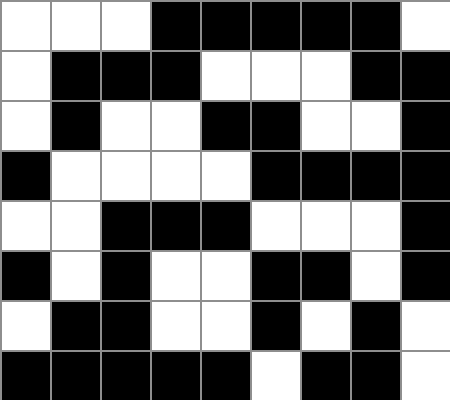[["white", "white", "white", "black", "black", "black", "black", "black", "white"], ["white", "black", "black", "black", "white", "white", "white", "black", "black"], ["white", "black", "white", "white", "black", "black", "white", "white", "black"], ["black", "white", "white", "white", "white", "black", "black", "black", "black"], ["white", "white", "black", "black", "black", "white", "white", "white", "black"], ["black", "white", "black", "white", "white", "black", "black", "white", "black"], ["white", "black", "black", "white", "white", "black", "white", "black", "white"], ["black", "black", "black", "black", "black", "white", "black", "black", "white"]]